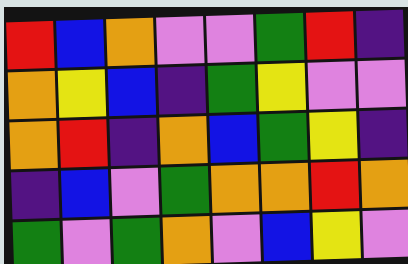[["red", "blue", "orange", "violet", "violet", "green", "red", "indigo"], ["orange", "yellow", "blue", "indigo", "green", "yellow", "violet", "violet"], ["orange", "red", "indigo", "orange", "blue", "green", "yellow", "indigo"], ["indigo", "blue", "violet", "green", "orange", "orange", "red", "orange"], ["green", "violet", "green", "orange", "violet", "blue", "yellow", "violet"]]